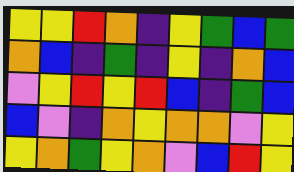[["yellow", "yellow", "red", "orange", "indigo", "yellow", "green", "blue", "green"], ["orange", "blue", "indigo", "green", "indigo", "yellow", "indigo", "orange", "blue"], ["violet", "yellow", "red", "yellow", "red", "blue", "indigo", "green", "blue"], ["blue", "violet", "indigo", "orange", "yellow", "orange", "orange", "violet", "yellow"], ["yellow", "orange", "green", "yellow", "orange", "violet", "blue", "red", "yellow"]]